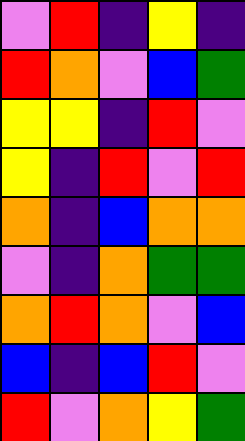[["violet", "red", "indigo", "yellow", "indigo"], ["red", "orange", "violet", "blue", "green"], ["yellow", "yellow", "indigo", "red", "violet"], ["yellow", "indigo", "red", "violet", "red"], ["orange", "indigo", "blue", "orange", "orange"], ["violet", "indigo", "orange", "green", "green"], ["orange", "red", "orange", "violet", "blue"], ["blue", "indigo", "blue", "red", "violet"], ["red", "violet", "orange", "yellow", "green"]]